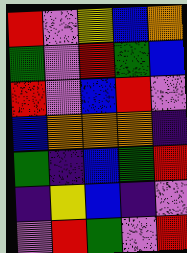[["red", "violet", "yellow", "blue", "orange"], ["green", "violet", "red", "green", "blue"], ["red", "violet", "blue", "red", "violet"], ["blue", "orange", "orange", "orange", "indigo"], ["green", "indigo", "blue", "green", "red"], ["indigo", "yellow", "blue", "indigo", "violet"], ["violet", "red", "green", "violet", "red"]]